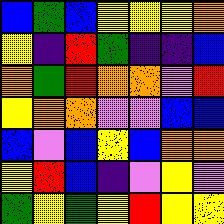[["blue", "green", "blue", "yellow", "yellow", "yellow", "orange"], ["yellow", "indigo", "red", "green", "indigo", "indigo", "blue"], ["orange", "green", "red", "orange", "orange", "violet", "red"], ["yellow", "orange", "orange", "violet", "violet", "blue", "blue"], ["blue", "violet", "blue", "yellow", "blue", "orange", "orange"], ["yellow", "red", "blue", "indigo", "violet", "yellow", "violet"], ["green", "yellow", "green", "yellow", "red", "yellow", "yellow"]]